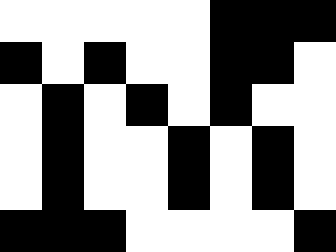[["white", "white", "white", "white", "white", "black", "black", "black"], ["black", "white", "black", "white", "white", "black", "black", "white"], ["white", "black", "white", "black", "white", "black", "white", "white"], ["white", "black", "white", "white", "black", "white", "black", "white"], ["white", "black", "white", "white", "black", "white", "black", "white"], ["black", "black", "black", "white", "white", "white", "white", "black"]]